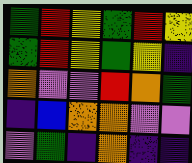[["green", "red", "yellow", "green", "red", "yellow"], ["green", "red", "yellow", "green", "yellow", "indigo"], ["orange", "violet", "violet", "red", "orange", "green"], ["indigo", "blue", "orange", "orange", "violet", "violet"], ["violet", "green", "indigo", "orange", "indigo", "indigo"]]